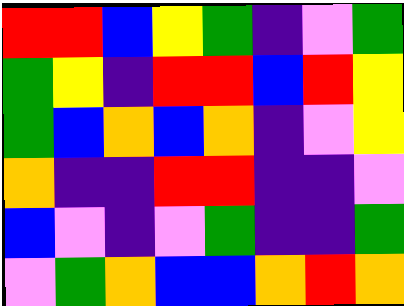[["red", "red", "blue", "yellow", "green", "indigo", "violet", "green"], ["green", "yellow", "indigo", "red", "red", "blue", "red", "yellow"], ["green", "blue", "orange", "blue", "orange", "indigo", "violet", "yellow"], ["orange", "indigo", "indigo", "red", "red", "indigo", "indigo", "violet"], ["blue", "violet", "indigo", "violet", "green", "indigo", "indigo", "green"], ["violet", "green", "orange", "blue", "blue", "orange", "red", "orange"]]